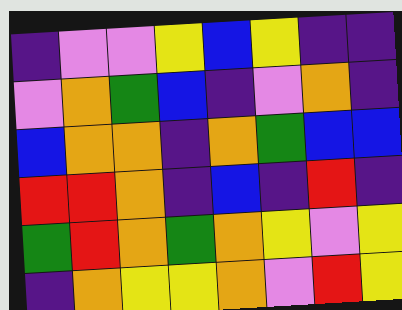[["indigo", "violet", "violet", "yellow", "blue", "yellow", "indigo", "indigo"], ["violet", "orange", "green", "blue", "indigo", "violet", "orange", "indigo"], ["blue", "orange", "orange", "indigo", "orange", "green", "blue", "blue"], ["red", "red", "orange", "indigo", "blue", "indigo", "red", "indigo"], ["green", "red", "orange", "green", "orange", "yellow", "violet", "yellow"], ["indigo", "orange", "yellow", "yellow", "orange", "violet", "red", "yellow"]]